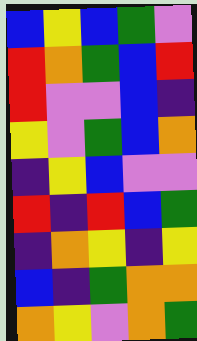[["blue", "yellow", "blue", "green", "violet"], ["red", "orange", "green", "blue", "red"], ["red", "violet", "violet", "blue", "indigo"], ["yellow", "violet", "green", "blue", "orange"], ["indigo", "yellow", "blue", "violet", "violet"], ["red", "indigo", "red", "blue", "green"], ["indigo", "orange", "yellow", "indigo", "yellow"], ["blue", "indigo", "green", "orange", "orange"], ["orange", "yellow", "violet", "orange", "green"]]